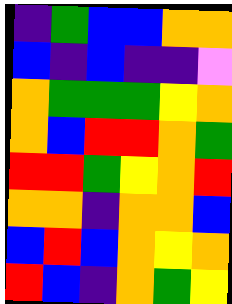[["indigo", "green", "blue", "blue", "orange", "orange"], ["blue", "indigo", "blue", "indigo", "indigo", "violet"], ["orange", "green", "green", "green", "yellow", "orange"], ["orange", "blue", "red", "red", "orange", "green"], ["red", "red", "green", "yellow", "orange", "red"], ["orange", "orange", "indigo", "orange", "orange", "blue"], ["blue", "red", "blue", "orange", "yellow", "orange"], ["red", "blue", "indigo", "orange", "green", "yellow"]]